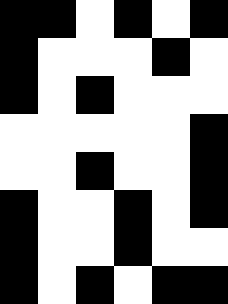[["black", "black", "white", "black", "white", "black"], ["black", "white", "white", "white", "black", "white"], ["black", "white", "black", "white", "white", "white"], ["white", "white", "white", "white", "white", "black"], ["white", "white", "black", "white", "white", "black"], ["black", "white", "white", "black", "white", "black"], ["black", "white", "white", "black", "white", "white"], ["black", "white", "black", "white", "black", "black"]]